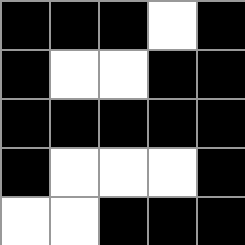[["black", "black", "black", "white", "black"], ["black", "white", "white", "black", "black"], ["black", "black", "black", "black", "black"], ["black", "white", "white", "white", "black"], ["white", "white", "black", "black", "black"]]